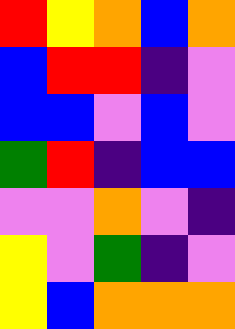[["red", "yellow", "orange", "blue", "orange"], ["blue", "red", "red", "indigo", "violet"], ["blue", "blue", "violet", "blue", "violet"], ["green", "red", "indigo", "blue", "blue"], ["violet", "violet", "orange", "violet", "indigo"], ["yellow", "violet", "green", "indigo", "violet"], ["yellow", "blue", "orange", "orange", "orange"]]